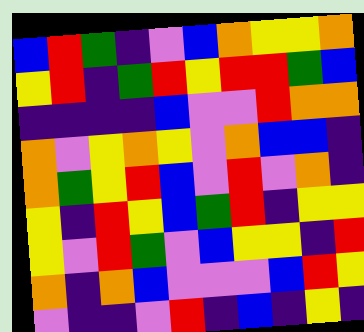[["blue", "red", "green", "indigo", "violet", "blue", "orange", "yellow", "yellow", "orange"], ["yellow", "red", "indigo", "green", "red", "yellow", "red", "red", "green", "blue"], ["indigo", "indigo", "indigo", "indigo", "blue", "violet", "violet", "red", "orange", "orange"], ["orange", "violet", "yellow", "orange", "yellow", "violet", "orange", "blue", "blue", "indigo"], ["orange", "green", "yellow", "red", "blue", "violet", "red", "violet", "orange", "indigo"], ["yellow", "indigo", "red", "yellow", "blue", "green", "red", "indigo", "yellow", "yellow"], ["yellow", "violet", "red", "green", "violet", "blue", "yellow", "yellow", "indigo", "red"], ["orange", "indigo", "orange", "blue", "violet", "violet", "violet", "blue", "red", "yellow"], ["violet", "indigo", "indigo", "violet", "red", "indigo", "blue", "indigo", "yellow", "indigo"]]